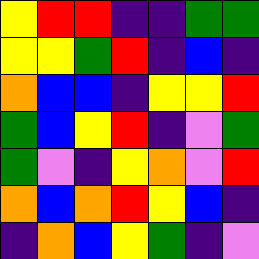[["yellow", "red", "red", "indigo", "indigo", "green", "green"], ["yellow", "yellow", "green", "red", "indigo", "blue", "indigo"], ["orange", "blue", "blue", "indigo", "yellow", "yellow", "red"], ["green", "blue", "yellow", "red", "indigo", "violet", "green"], ["green", "violet", "indigo", "yellow", "orange", "violet", "red"], ["orange", "blue", "orange", "red", "yellow", "blue", "indigo"], ["indigo", "orange", "blue", "yellow", "green", "indigo", "violet"]]